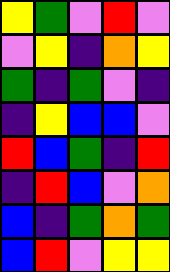[["yellow", "green", "violet", "red", "violet"], ["violet", "yellow", "indigo", "orange", "yellow"], ["green", "indigo", "green", "violet", "indigo"], ["indigo", "yellow", "blue", "blue", "violet"], ["red", "blue", "green", "indigo", "red"], ["indigo", "red", "blue", "violet", "orange"], ["blue", "indigo", "green", "orange", "green"], ["blue", "red", "violet", "yellow", "yellow"]]